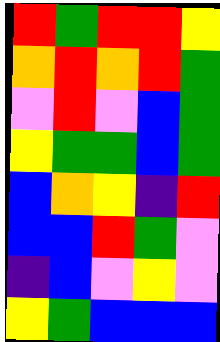[["red", "green", "red", "red", "yellow"], ["orange", "red", "orange", "red", "green"], ["violet", "red", "violet", "blue", "green"], ["yellow", "green", "green", "blue", "green"], ["blue", "orange", "yellow", "indigo", "red"], ["blue", "blue", "red", "green", "violet"], ["indigo", "blue", "violet", "yellow", "violet"], ["yellow", "green", "blue", "blue", "blue"]]